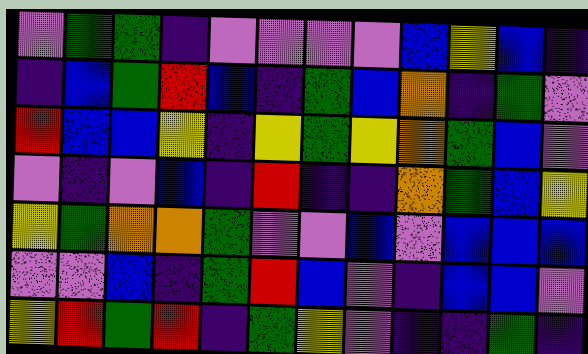[["violet", "green", "green", "indigo", "violet", "violet", "violet", "violet", "blue", "yellow", "blue", "indigo"], ["indigo", "blue", "green", "red", "blue", "indigo", "green", "blue", "orange", "indigo", "green", "violet"], ["red", "blue", "blue", "yellow", "indigo", "yellow", "green", "yellow", "orange", "green", "blue", "violet"], ["violet", "indigo", "violet", "blue", "indigo", "red", "indigo", "indigo", "orange", "green", "blue", "yellow"], ["yellow", "green", "orange", "orange", "green", "violet", "violet", "blue", "violet", "blue", "blue", "blue"], ["violet", "violet", "blue", "indigo", "green", "red", "blue", "violet", "indigo", "blue", "blue", "violet"], ["yellow", "red", "green", "red", "indigo", "green", "yellow", "violet", "indigo", "indigo", "green", "indigo"]]